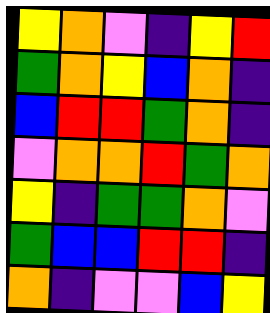[["yellow", "orange", "violet", "indigo", "yellow", "red"], ["green", "orange", "yellow", "blue", "orange", "indigo"], ["blue", "red", "red", "green", "orange", "indigo"], ["violet", "orange", "orange", "red", "green", "orange"], ["yellow", "indigo", "green", "green", "orange", "violet"], ["green", "blue", "blue", "red", "red", "indigo"], ["orange", "indigo", "violet", "violet", "blue", "yellow"]]